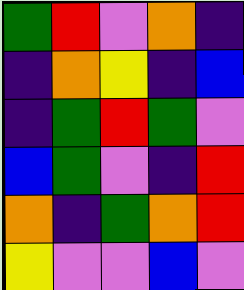[["green", "red", "violet", "orange", "indigo"], ["indigo", "orange", "yellow", "indigo", "blue"], ["indigo", "green", "red", "green", "violet"], ["blue", "green", "violet", "indigo", "red"], ["orange", "indigo", "green", "orange", "red"], ["yellow", "violet", "violet", "blue", "violet"]]